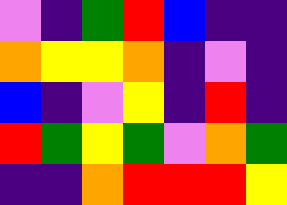[["violet", "indigo", "green", "red", "blue", "indigo", "indigo"], ["orange", "yellow", "yellow", "orange", "indigo", "violet", "indigo"], ["blue", "indigo", "violet", "yellow", "indigo", "red", "indigo"], ["red", "green", "yellow", "green", "violet", "orange", "green"], ["indigo", "indigo", "orange", "red", "red", "red", "yellow"]]